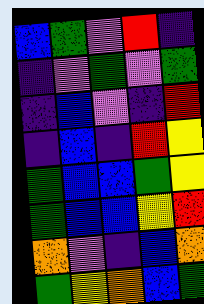[["blue", "green", "violet", "red", "indigo"], ["indigo", "violet", "green", "violet", "green"], ["indigo", "blue", "violet", "indigo", "red"], ["indigo", "blue", "indigo", "red", "yellow"], ["green", "blue", "blue", "green", "yellow"], ["green", "blue", "blue", "yellow", "red"], ["orange", "violet", "indigo", "blue", "orange"], ["green", "yellow", "orange", "blue", "green"]]